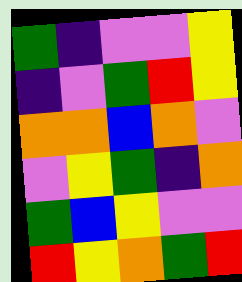[["green", "indigo", "violet", "violet", "yellow"], ["indigo", "violet", "green", "red", "yellow"], ["orange", "orange", "blue", "orange", "violet"], ["violet", "yellow", "green", "indigo", "orange"], ["green", "blue", "yellow", "violet", "violet"], ["red", "yellow", "orange", "green", "red"]]